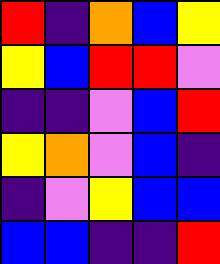[["red", "indigo", "orange", "blue", "yellow"], ["yellow", "blue", "red", "red", "violet"], ["indigo", "indigo", "violet", "blue", "red"], ["yellow", "orange", "violet", "blue", "indigo"], ["indigo", "violet", "yellow", "blue", "blue"], ["blue", "blue", "indigo", "indigo", "red"]]